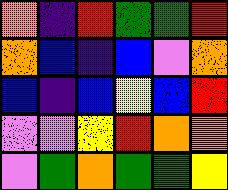[["orange", "indigo", "red", "green", "green", "red"], ["orange", "blue", "indigo", "blue", "violet", "orange"], ["blue", "indigo", "blue", "yellow", "blue", "red"], ["violet", "violet", "yellow", "red", "orange", "orange"], ["violet", "green", "orange", "green", "green", "yellow"]]